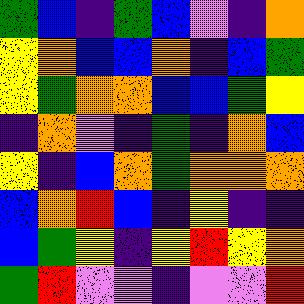[["green", "blue", "indigo", "green", "blue", "violet", "indigo", "orange"], ["yellow", "orange", "blue", "blue", "orange", "indigo", "blue", "green"], ["yellow", "green", "orange", "orange", "blue", "blue", "green", "yellow"], ["indigo", "orange", "violet", "indigo", "green", "indigo", "orange", "blue"], ["yellow", "indigo", "blue", "orange", "green", "orange", "orange", "orange"], ["blue", "orange", "red", "blue", "indigo", "yellow", "indigo", "indigo"], ["blue", "green", "yellow", "indigo", "yellow", "red", "yellow", "orange"], ["green", "red", "violet", "violet", "indigo", "violet", "violet", "red"]]